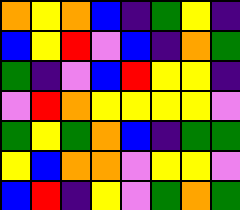[["orange", "yellow", "orange", "blue", "indigo", "green", "yellow", "indigo"], ["blue", "yellow", "red", "violet", "blue", "indigo", "orange", "green"], ["green", "indigo", "violet", "blue", "red", "yellow", "yellow", "indigo"], ["violet", "red", "orange", "yellow", "yellow", "yellow", "yellow", "violet"], ["green", "yellow", "green", "orange", "blue", "indigo", "green", "green"], ["yellow", "blue", "orange", "orange", "violet", "yellow", "yellow", "violet"], ["blue", "red", "indigo", "yellow", "violet", "green", "orange", "green"]]